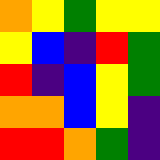[["orange", "yellow", "green", "yellow", "yellow"], ["yellow", "blue", "indigo", "red", "green"], ["red", "indigo", "blue", "yellow", "green"], ["orange", "orange", "blue", "yellow", "indigo"], ["red", "red", "orange", "green", "indigo"]]